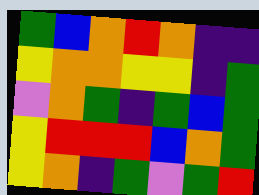[["green", "blue", "orange", "red", "orange", "indigo", "indigo"], ["yellow", "orange", "orange", "yellow", "yellow", "indigo", "green"], ["violet", "orange", "green", "indigo", "green", "blue", "green"], ["yellow", "red", "red", "red", "blue", "orange", "green"], ["yellow", "orange", "indigo", "green", "violet", "green", "red"]]